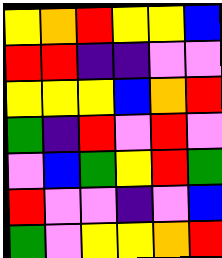[["yellow", "orange", "red", "yellow", "yellow", "blue"], ["red", "red", "indigo", "indigo", "violet", "violet"], ["yellow", "yellow", "yellow", "blue", "orange", "red"], ["green", "indigo", "red", "violet", "red", "violet"], ["violet", "blue", "green", "yellow", "red", "green"], ["red", "violet", "violet", "indigo", "violet", "blue"], ["green", "violet", "yellow", "yellow", "orange", "red"]]